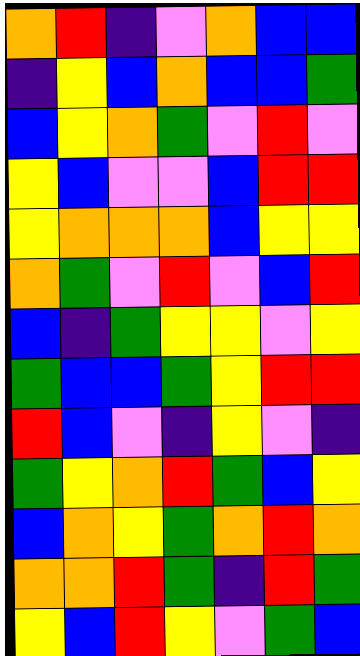[["orange", "red", "indigo", "violet", "orange", "blue", "blue"], ["indigo", "yellow", "blue", "orange", "blue", "blue", "green"], ["blue", "yellow", "orange", "green", "violet", "red", "violet"], ["yellow", "blue", "violet", "violet", "blue", "red", "red"], ["yellow", "orange", "orange", "orange", "blue", "yellow", "yellow"], ["orange", "green", "violet", "red", "violet", "blue", "red"], ["blue", "indigo", "green", "yellow", "yellow", "violet", "yellow"], ["green", "blue", "blue", "green", "yellow", "red", "red"], ["red", "blue", "violet", "indigo", "yellow", "violet", "indigo"], ["green", "yellow", "orange", "red", "green", "blue", "yellow"], ["blue", "orange", "yellow", "green", "orange", "red", "orange"], ["orange", "orange", "red", "green", "indigo", "red", "green"], ["yellow", "blue", "red", "yellow", "violet", "green", "blue"]]